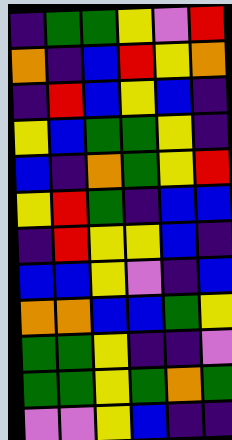[["indigo", "green", "green", "yellow", "violet", "red"], ["orange", "indigo", "blue", "red", "yellow", "orange"], ["indigo", "red", "blue", "yellow", "blue", "indigo"], ["yellow", "blue", "green", "green", "yellow", "indigo"], ["blue", "indigo", "orange", "green", "yellow", "red"], ["yellow", "red", "green", "indigo", "blue", "blue"], ["indigo", "red", "yellow", "yellow", "blue", "indigo"], ["blue", "blue", "yellow", "violet", "indigo", "blue"], ["orange", "orange", "blue", "blue", "green", "yellow"], ["green", "green", "yellow", "indigo", "indigo", "violet"], ["green", "green", "yellow", "green", "orange", "green"], ["violet", "violet", "yellow", "blue", "indigo", "indigo"]]